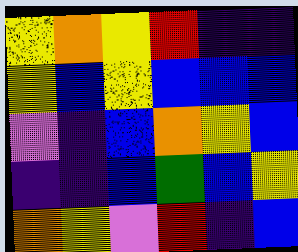[["yellow", "orange", "yellow", "red", "indigo", "indigo"], ["yellow", "blue", "yellow", "blue", "blue", "blue"], ["violet", "indigo", "blue", "orange", "yellow", "blue"], ["indigo", "indigo", "blue", "green", "blue", "yellow"], ["orange", "yellow", "violet", "red", "indigo", "blue"]]